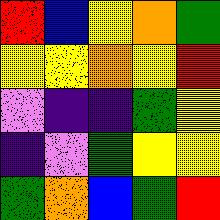[["red", "blue", "yellow", "orange", "green"], ["yellow", "yellow", "orange", "yellow", "red"], ["violet", "indigo", "indigo", "green", "yellow"], ["indigo", "violet", "green", "yellow", "yellow"], ["green", "orange", "blue", "green", "red"]]